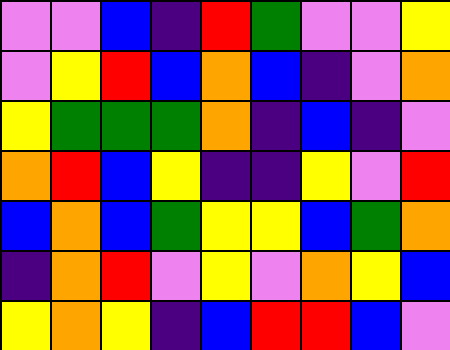[["violet", "violet", "blue", "indigo", "red", "green", "violet", "violet", "yellow"], ["violet", "yellow", "red", "blue", "orange", "blue", "indigo", "violet", "orange"], ["yellow", "green", "green", "green", "orange", "indigo", "blue", "indigo", "violet"], ["orange", "red", "blue", "yellow", "indigo", "indigo", "yellow", "violet", "red"], ["blue", "orange", "blue", "green", "yellow", "yellow", "blue", "green", "orange"], ["indigo", "orange", "red", "violet", "yellow", "violet", "orange", "yellow", "blue"], ["yellow", "orange", "yellow", "indigo", "blue", "red", "red", "blue", "violet"]]